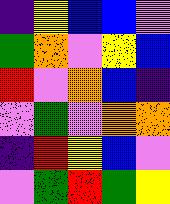[["indigo", "yellow", "blue", "blue", "violet"], ["green", "orange", "violet", "yellow", "blue"], ["red", "violet", "orange", "blue", "indigo"], ["violet", "green", "violet", "orange", "orange"], ["indigo", "red", "yellow", "blue", "violet"], ["violet", "green", "red", "green", "yellow"]]